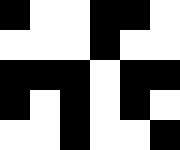[["black", "white", "white", "black", "black", "white"], ["white", "white", "white", "black", "white", "white"], ["black", "black", "black", "white", "black", "black"], ["black", "white", "black", "white", "black", "white"], ["white", "white", "black", "white", "white", "black"]]